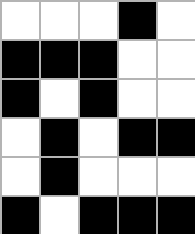[["white", "white", "white", "black", "white"], ["black", "black", "black", "white", "white"], ["black", "white", "black", "white", "white"], ["white", "black", "white", "black", "black"], ["white", "black", "white", "white", "white"], ["black", "white", "black", "black", "black"]]